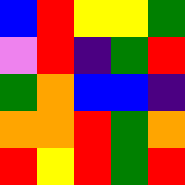[["blue", "red", "yellow", "yellow", "green"], ["violet", "red", "indigo", "green", "red"], ["green", "orange", "blue", "blue", "indigo"], ["orange", "orange", "red", "green", "orange"], ["red", "yellow", "red", "green", "red"]]